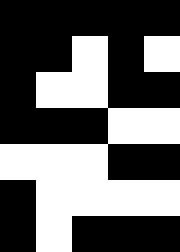[["black", "black", "black", "black", "black"], ["black", "black", "white", "black", "white"], ["black", "white", "white", "black", "black"], ["black", "black", "black", "white", "white"], ["white", "white", "white", "black", "black"], ["black", "white", "white", "white", "white"], ["black", "white", "black", "black", "black"]]